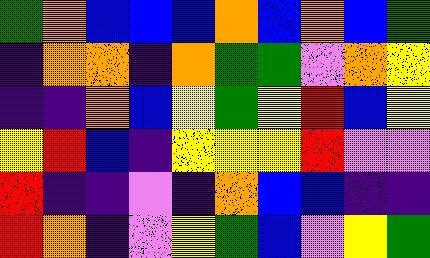[["green", "orange", "blue", "blue", "blue", "orange", "blue", "orange", "blue", "green"], ["indigo", "orange", "orange", "indigo", "orange", "green", "green", "violet", "orange", "yellow"], ["indigo", "indigo", "orange", "blue", "yellow", "green", "yellow", "red", "blue", "yellow"], ["yellow", "red", "blue", "indigo", "yellow", "yellow", "yellow", "red", "violet", "violet"], ["red", "indigo", "indigo", "violet", "indigo", "orange", "blue", "blue", "indigo", "indigo"], ["red", "orange", "indigo", "violet", "yellow", "green", "blue", "violet", "yellow", "green"]]